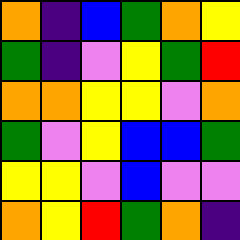[["orange", "indigo", "blue", "green", "orange", "yellow"], ["green", "indigo", "violet", "yellow", "green", "red"], ["orange", "orange", "yellow", "yellow", "violet", "orange"], ["green", "violet", "yellow", "blue", "blue", "green"], ["yellow", "yellow", "violet", "blue", "violet", "violet"], ["orange", "yellow", "red", "green", "orange", "indigo"]]